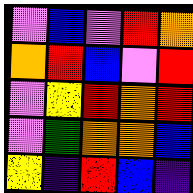[["violet", "blue", "violet", "red", "orange"], ["orange", "red", "blue", "violet", "red"], ["violet", "yellow", "red", "orange", "red"], ["violet", "green", "orange", "orange", "blue"], ["yellow", "indigo", "red", "blue", "indigo"]]